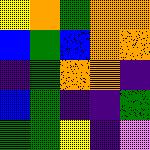[["yellow", "orange", "green", "orange", "orange"], ["blue", "green", "blue", "orange", "orange"], ["indigo", "green", "orange", "orange", "indigo"], ["blue", "green", "indigo", "indigo", "green"], ["green", "green", "yellow", "indigo", "violet"]]